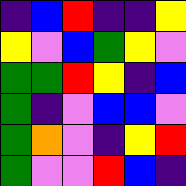[["indigo", "blue", "red", "indigo", "indigo", "yellow"], ["yellow", "violet", "blue", "green", "yellow", "violet"], ["green", "green", "red", "yellow", "indigo", "blue"], ["green", "indigo", "violet", "blue", "blue", "violet"], ["green", "orange", "violet", "indigo", "yellow", "red"], ["green", "violet", "violet", "red", "blue", "indigo"]]